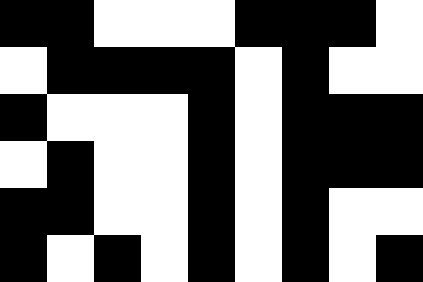[["black", "black", "white", "white", "white", "black", "black", "black", "white"], ["white", "black", "black", "black", "black", "white", "black", "white", "white"], ["black", "white", "white", "white", "black", "white", "black", "black", "black"], ["white", "black", "white", "white", "black", "white", "black", "black", "black"], ["black", "black", "white", "white", "black", "white", "black", "white", "white"], ["black", "white", "black", "white", "black", "white", "black", "white", "black"]]